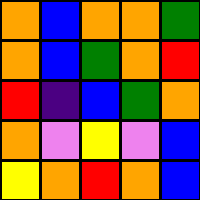[["orange", "blue", "orange", "orange", "green"], ["orange", "blue", "green", "orange", "red"], ["red", "indigo", "blue", "green", "orange"], ["orange", "violet", "yellow", "violet", "blue"], ["yellow", "orange", "red", "orange", "blue"]]